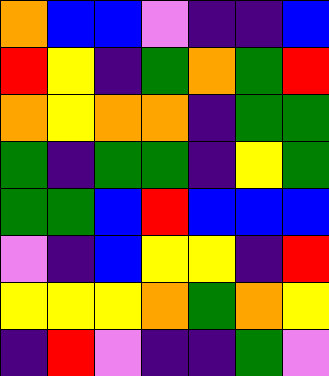[["orange", "blue", "blue", "violet", "indigo", "indigo", "blue"], ["red", "yellow", "indigo", "green", "orange", "green", "red"], ["orange", "yellow", "orange", "orange", "indigo", "green", "green"], ["green", "indigo", "green", "green", "indigo", "yellow", "green"], ["green", "green", "blue", "red", "blue", "blue", "blue"], ["violet", "indigo", "blue", "yellow", "yellow", "indigo", "red"], ["yellow", "yellow", "yellow", "orange", "green", "orange", "yellow"], ["indigo", "red", "violet", "indigo", "indigo", "green", "violet"]]